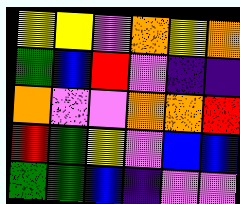[["yellow", "yellow", "violet", "orange", "yellow", "orange"], ["green", "blue", "red", "violet", "indigo", "indigo"], ["orange", "violet", "violet", "orange", "orange", "red"], ["red", "green", "yellow", "violet", "blue", "blue"], ["green", "green", "blue", "indigo", "violet", "violet"]]